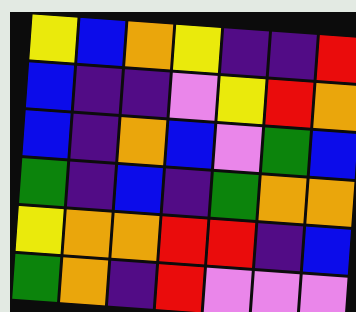[["yellow", "blue", "orange", "yellow", "indigo", "indigo", "red"], ["blue", "indigo", "indigo", "violet", "yellow", "red", "orange"], ["blue", "indigo", "orange", "blue", "violet", "green", "blue"], ["green", "indigo", "blue", "indigo", "green", "orange", "orange"], ["yellow", "orange", "orange", "red", "red", "indigo", "blue"], ["green", "orange", "indigo", "red", "violet", "violet", "violet"]]